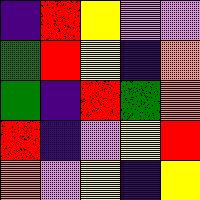[["indigo", "red", "yellow", "violet", "violet"], ["green", "red", "yellow", "indigo", "orange"], ["green", "indigo", "red", "green", "orange"], ["red", "indigo", "violet", "yellow", "red"], ["orange", "violet", "yellow", "indigo", "yellow"]]